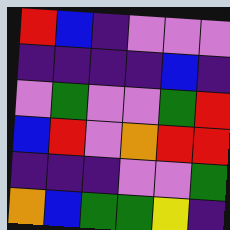[["red", "blue", "indigo", "violet", "violet", "violet"], ["indigo", "indigo", "indigo", "indigo", "blue", "indigo"], ["violet", "green", "violet", "violet", "green", "red"], ["blue", "red", "violet", "orange", "red", "red"], ["indigo", "indigo", "indigo", "violet", "violet", "green"], ["orange", "blue", "green", "green", "yellow", "indigo"]]